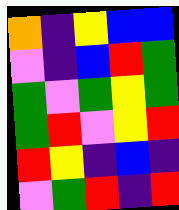[["orange", "indigo", "yellow", "blue", "blue"], ["violet", "indigo", "blue", "red", "green"], ["green", "violet", "green", "yellow", "green"], ["green", "red", "violet", "yellow", "red"], ["red", "yellow", "indigo", "blue", "indigo"], ["violet", "green", "red", "indigo", "red"]]